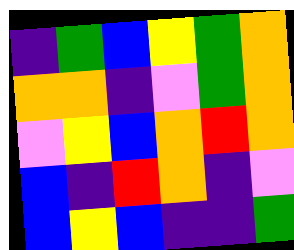[["indigo", "green", "blue", "yellow", "green", "orange"], ["orange", "orange", "indigo", "violet", "green", "orange"], ["violet", "yellow", "blue", "orange", "red", "orange"], ["blue", "indigo", "red", "orange", "indigo", "violet"], ["blue", "yellow", "blue", "indigo", "indigo", "green"]]